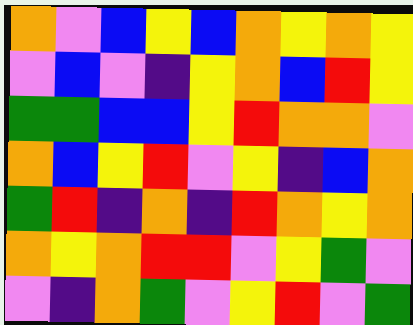[["orange", "violet", "blue", "yellow", "blue", "orange", "yellow", "orange", "yellow"], ["violet", "blue", "violet", "indigo", "yellow", "orange", "blue", "red", "yellow"], ["green", "green", "blue", "blue", "yellow", "red", "orange", "orange", "violet"], ["orange", "blue", "yellow", "red", "violet", "yellow", "indigo", "blue", "orange"], ["green", "red", "indigo", "orange", "indigo", "red", "orange", "yellow", "orange"], ["orange", "yellow", "orange", "red", "red", "violet", "yellow", "green", "violet"], ["violet", "indigo", "orange", "green", "violet", "yellow", "red", "violet", "green"]]